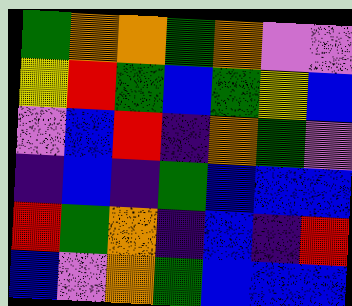[["green", "orange", "orange", "green", "orange", "violet", "violet"], ["yellow", "red", "green", "blue", "green", "yellow", "blue"], ["violet", "blue", "red", "indigo", "orange", "green", "violet"], ["indigo", "blue", "indigo", "green", "blue", "blue", "blue"], ["red", "green", "orange", "indigo", "blue", "indigo", "red"], ["blue", "violet", "orange", "green", "blue", "blue", "blue"]]